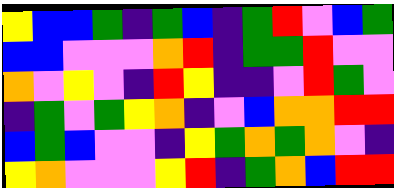[["yellow", "blue", "blue", "green", "indigo", "green", "blue", "indigo", "green", "red", "violet", "blue", "green"], ["blue", "blue", "violet", "violet", "violet", "orange", "red", "indigo", "green", "green", "red", "violet", "violet"], ["orange", "violet", "yellow", "violet", "indigo", "red", "yellow", "indigo", "indigo", "violet", "red", "green", "violet"], ["indigo", "green", "violet", "green", "yellow", "orange", "indigo", "violet", "blue", "orange", "orange", "red", "red"], ["blue", "green", "blue", "violet", "violet", "indigo", "yellow", "green", "orange", "green", "orange", "violet", "indigo"], ["yellow", "orange", "violet", "violet", "violet", "yellow", "red", "indigo", "green", "orange", "blue", "red", "red"]]